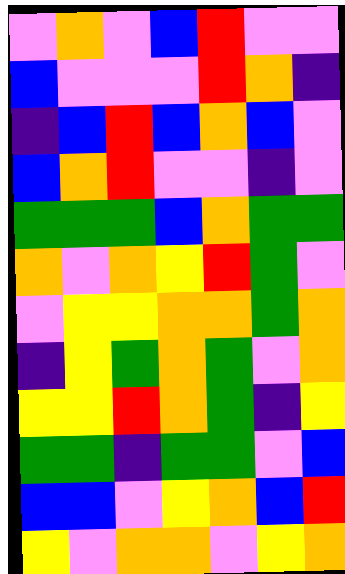[["violet", "orange", "violet", "blue", "red", "violet", "violet"], ["blue", "violet", "violet", "violet", "red", "orange", "indigo"], ["indigo", "blue", "red", "blue", "orange", "blue", "violet"], ["blue", "orange", "red", "violet", "violet", "indigo", "violet"], ["green", "green", "green", "blue", "orange", "green", "green"], ["orange", "violet", "orange", "yellow", "red", "green", "violet"], ["violet", "yellow", "yellow", "orange", "orange", "green", "orange"], ["indigo", "yellow", "green", "orange", "green", "violet", "orange"], ["yellow", "yellow", "red", "orange", "green", "indigo", "yellow"], ["green", "green", "indigo", "green", "green", "violet", "blue"], ["blue", "blue", "violet", "yellow", "orange", "blue", "red"], ["yellow", "violet", "orange", "orange", "violet", "yellow", "orange"]]